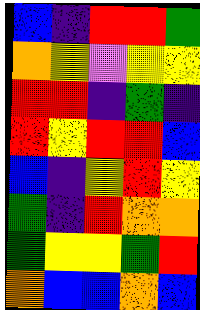[["blue", "indigo", "red", "red", "green"], ["orange", "yellow", "violet", "yellow", "yellow"], ["red", "red", "indigo", "green", "indigo"], ["red", "yellow", "red", "red", "blue"], ["blue", "indigo", "yellow", "red", "yellow"], ["green", "indigo", "red", "orange", "orange"], ["green", "yellow", "yellow", "green", "red"], ["orange", "blue", "blue", "orange", "blue"]]